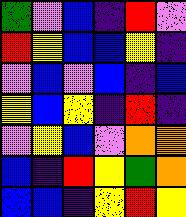[["green", "violet", "blue", "indigo", "red", "violet"], ["red", "yellow", "blue", "blue", "yellow", "indigo"], ["violet", "blue", "violet", "blue", "indigo", "blue"], ["yellow", "blue", "yellow", "indigo", "red", "indigo"], ["violet", "yellow", "blue", "violet", "orange", "orange"], ["blue", "indigo", "red", "yellow", "green", "orange"], ["blue", "blue", "indigo", "yellow", "red", "yellow"]]